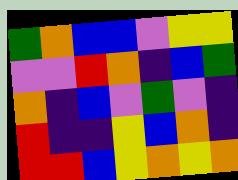[["green", "orange", "blue", "blue", "violet", "yellow", "yellow"], ["violet", "violet", "red", "orange", "indigo", "blue", "green"], ["orange", "indigo", "blue", "violet", "green", "violet", "indigo"], ["red", "indigo", "indigo", "yellow", "blue", "orange", "indigo"], ["red", "red", "blue", "yellow", "orange", "yellow", "orange"]]